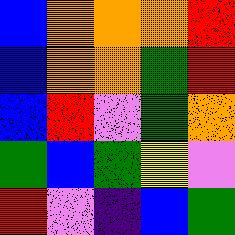[["blue", "orange", "orange", "orange", "red"], ["blue", "orange", "orange", "green", "red"], ["blue", "red", "violet", "green", "orange"], ["green", "blue", "green", "yellow", "violet"], ["red", "violet", "indigo", "blue", "green"]]